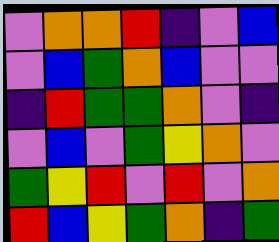[["violet", "orange", "orange", "red", "indigo", "violet", "blue"], ["violet", "blue", "green", "orange", "blue", "violet", "violet"], ["indigo", "red", "green", "green", "orange", "violet", "indigo"], ["violet", "blue", "violet", "green", "yellow", "orange", "violet"], ["green", "yellow", "red", "violet", "red", "violet", "orange"], ["red", "blue", "yellow", "green", "orange", "indigo", "green"]]